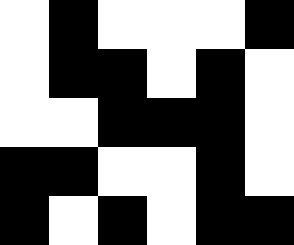[["white", "black", "white", "white", "white", "black"], ["white", "black", "black", "white", "black", "white"], ["white", "white", "black", "black", "black", "white"], ["black", "black", "white", "white", "black", "white"], ["black", "white", "black", "white", "black", "black"]]